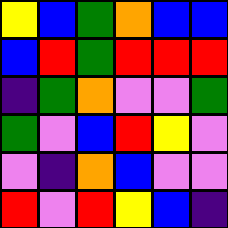[["yellow", "blue", "green", "orange", "blue", "blue"], ["blue", "red", "green", "red", "red", "red"], ["indigo", "green", "orange", "violet", "violet", "green"], ["green", "violet", "blue", "red", "yellow", "violet"], ["violet", "indigo", "orange", "blue", "violet", "violet"], ["red", "violet", "red", "yellow", "blue", "indigo"]]